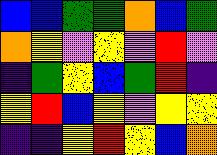[["blue", "blue", "green", "green", "orange", "blue", "green"], ["orange", "yellow", "violet", "yellow", "violet", "red", "violet"], ["indigo", "green", "yellow", "blue", "green", "red", "indigo"], ["yellow", "red", "blue", "yellow", "violet", "yellow", "yellow"], ["indigo", "indigo", "yellow", "red", "yellow", "blue", "orange"]]